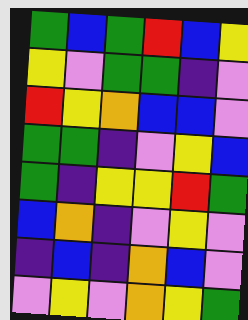[["green", "blue", "green", "red", "blue", "yellow"], ["yellow", "violet", "green", "green", "indigo", "violet"], ["red", "yellow", "orange", "blue", "blue", "violet"], ["green", "green", "indigo", "violet", "yellow", "blue"], ["green", "indigo", "yellow", "yellow", "red", "green"], ["blue", "orange", "indigo", "violet", "yellow", "violet"], ["indigo", "blue", "indigo", "orange", "blue", "violet"], ["violet", "yellow", "violet", "orange", "yellow", "green"]]